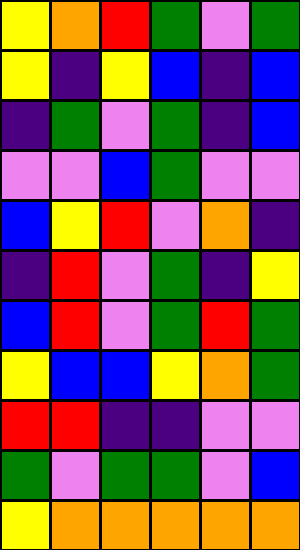[["yellow", "orange", "red", "green", "violet", "green"], ["yellow", "indigo", "yellow", "blue", "indigo", "blue"], ["indigo", "green", "violet", "green", "indigo", "blue"], ["violet", "violet", "blue", "green", "violet", "violet"], ["blue", "yellow", "red", "violet", "orange", "indigo"], ["indigo", "red", "violet", "green", "indigo", "yellow"], ["blue", "red", "violet", "green", "red", "green"], ["yellow", "blue", "blue", "yellow", "orange", "green"], ["red", "red", "indigo", "indigo", "violet", "violet"], ["green", "violet", "green", "green", "violet", "blue"], ["yellow", "orange", "orange", "orange", "orange", "orange"]]